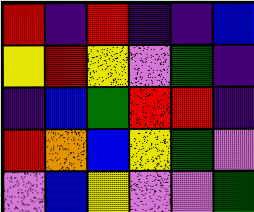[["red", "indigo", "red", "indigo", "indigo", "blue"], ["yellow", "red", "yellow", "violet", "green", "indigo"], ["indigo", "blue", "green", "red", "red", "indigo"], ["red", "orange", "blue", "yellow", "green", "violet"], ["violet", "blue", "yellow", "violet", "violet", "green"]]